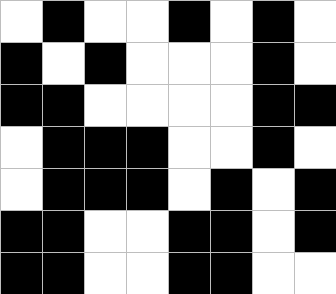[["white", "black", "white", "white", "black", "white", "black", "white"], ["black", "white", "black", "white", "white", "white", "black", "white"], ["black", "black", "white", "white", "white", "white", "black", "black"], ["white", "black", "black", "black", "white", "white", "black", "white"], ["white", "black", "black", "black", "white", "black", "white", "black"], ["black", "black", "white", "white", "black", "black", "white", "black"], ["black", "black", "white", "white", "black", "black", "white", "white"]]